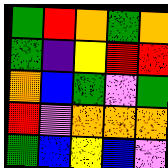[["green", "red", "orange", "green", "orange"], ["green", "indigo", "yellow", "red", "red"], ["orange", "blue", "green", "violet", "green"], ["red", "violet", "orange", "orange", "orange"], ["green", "blue", "yellow", "blue", "violet"]]